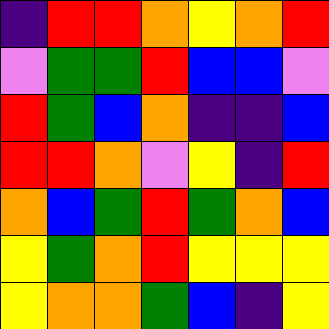[["indigo", "red", "red", "orange", "yellow", "orange", "red"], ["violet", "green", "green", "red", "blue", "blue", "violet"], ["red", "green", "blue", "orange", "indigo", "indigo", "blue"], ["red", "red", "orange", "violet", "yellow", "indigo", "red"], ["orange", "blue", "green", "red", "green", "orange", "blue"], ["yellow", "green", "orange", "red", "yellow", "yellow", "yellow"], ["yellow", "orange", "orange", "green", "blue", "indigo", "yellow"]]